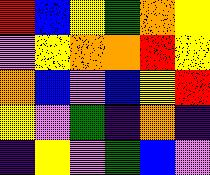[["red", "blue", "yellow", "green", "orange", "yellow"], ["violet", "yellow", "orange", "orange", "red", "yellow"], ["orange", "blue", "violet", "blue", "yellow", "red"], ["yellow", "violet", "green", "indigo", "orange", "indigo"], ["indigo", "yellow", "violet", "green", "blue", "violet"]]